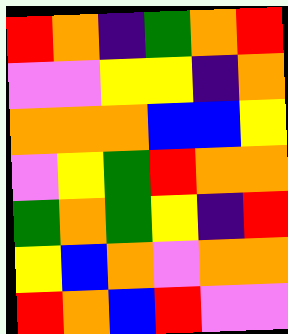[["red", "orange", "indigo", "green", "orange", "red"], ["violet", "violet", "yellow", "yellow", "indigo", "orange"], ["orange", "orange", "orange", "blue", "blue", "yellow"], ["violet", "yellow", "green", "red", "orange", "orange"], ["green", "orange", "green", "yellow", "indigo", "red"], ["yellow", "blue", "orange", "violet", "orange", "orange"], ["red", "orange", "blue", "red", "violet", "violet"]]